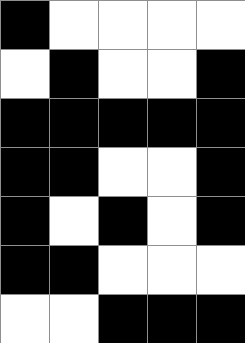[["black", "white", "white", "white", "white"], ["white", "black", "white", "white", "black"], ["black", "black", "black", "black", "black"], ["black", "black", "white", "white", "black"], ["black", "white", "black", "white", "black"], ["black", "black", "white", "white", "white"], ["white", "white", "black", "black", "black"]]